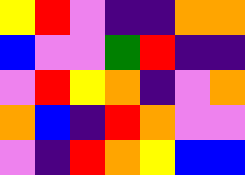[["yellow", "red", "violet", "indigo", "indigo", "orange", "orange"], ["blue", "violet", "violet", "green", "red", "indigo", "indigo"], ["violet", "red", "yellow", "orange", "indigo", "violet", "orange"], ["orange", "blue", "indigo", "red", "orange", "violet", "violet"], ["violet", "indigo", "red", "orange", "yellow", "blue", "blue"]]